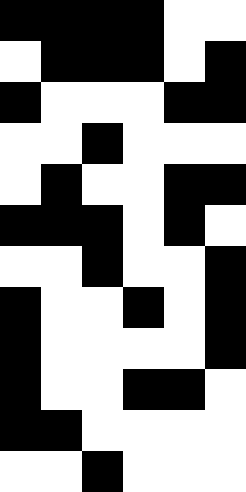[["black", "black", "black", "black", "white", "white"], ["white", "black", "black", "black", "white", "black"], ["black", "white", "white", "white", "black", "black"], ["white", "white", "black", "white", "white", "white"], ["white", "black", "white", "white", "black", "black"], ["black", "black", "black", "white", "black", "white"], ["white", "white", "black", "white", "white", "black"], ["black", "white", "white", "black", "white", "black"], ["black", "white", "white", "white", "white", "black"], ["black", "white", "white", "black", "black", "white"], ["black", "black", "white", "white", "white", "white"], ["white", "white", "black", "white", "white", "white"]]